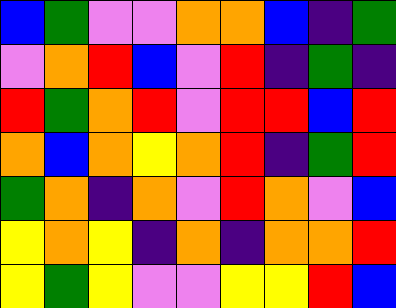[["blue", "green", "violet", "violet", "orange", "orange", "blue", "indigo", "green"], ["violet", "orange", "red", "blue", "violet", "red", "indigo", "green", "indigo"], ["red", "green", "orange", "red", "violet", "red", "red", "blue", "red"], ["orange", "blue", "orange", "yellow", "orange", "red", "indigo", "green", "red"], ["green", "orange", "indigo", "orange", "violet", "red", "orange", "violet", "blue"], ["yellow", "orange", "yellow", "indigo", "orange", "indigo", "orange", "orange", "red"], ["yellow", "green", "yellow", "violet", "violet", "yellow", "yellow", "red", "blue"]]